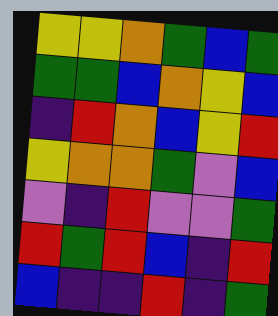[["yellow", "yellow", "orange", "green", "blue", "green"], ["green", "green", "blue", "orange", "yellow", "blue"], ["indigo", "red", "orange", "blue", "yellow", "red"], ["yellow", "orange", "orange", "green", "violet", "blue"], ["violet", "indigo", "red", "violet", "violet", "green"], ["red", "green", "red", "blue", "indigo", "red"], ["blue", "indigo", "indigo", "red", "indigo", "green"]]